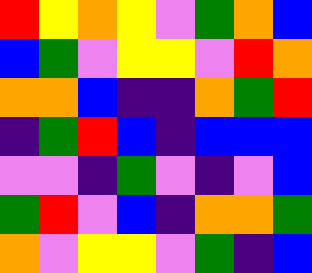[["red", "yellow", "orange", "yellow", "violet", "green", "orange", "blue"], ["blue", "green", "violet", "yellow", "yellow", "violet", "red", "orange"], ["orange", "orange", "blue", "indigo", "indigo", "orange", "green", "red"], ["indigo", "green", "red", "blue", "indigo", "blue", "blue", "blue"], ["violet", "violet", "indigo", "green", "violet", "indigo", "violet", "blue"], ["green", "red", "violet", "blue", "indigo", "orange", "orange", "green"], ["orange", "violet", "yellow", "yellow", "violet", "green", "indigo", "blue"]]